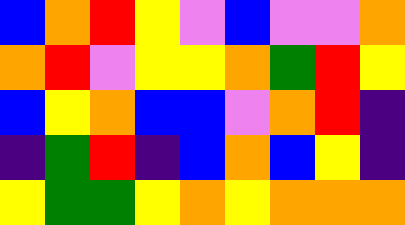[["blue", "orange", "red", "yellow", "violet", "blue", "violet", "violet", "orange"], ["orange", "red", "violet", "yellow", "yellow", "orange", "green", "red", "yellow"], ["blue", "yellow", "orange", "blue", "blue", "violet", "orange", "red", "indigo"], ["indigo", "green", "red", "indigo", "blue", "orange", "blue", "yellow", "indigo"], ["yellow", "green", "green", "yellow", "orange", "yellow", "orange", "orange", "orange"]]